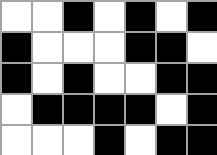[["white", "white", "black", "white", "black", "white", "black"], ["black", "white", "white", "white", "black", "black", "white"], ["black", "white", "black", "white", "white", "black", "black"], ["white", "black", "black", "black", "black", "white", "black"], ["white", "white", "white", "black", "white", "black", "black"]]